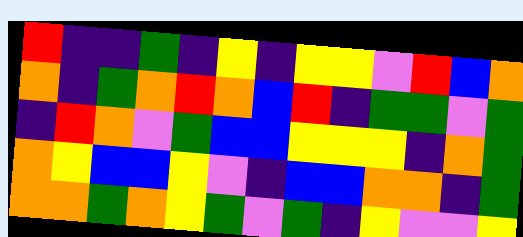[["red", "indigo", "indigo", "green", "indigo", "yellow", "indigo", "yellow", "yellow", "violet", "red", "blue", "orange"], ["orange", "indigo", "green", "orange", "red", "orange", "blue", "red", "indigo", "green", "green", "violet", "green"], ["indigo", "red", "orange", "violet", "green", "blue", "blue", "yellow", "yellow", "yellow", "indigo", "orange", "green"], ["orange", "yellow", "blue", "blue", "yellow", "violet", "indigo", "blue", "blue", "orange", "orange", "indigo", "green"], ["orange", "orange", "green", "orange", "yellow", "green", "violet", "green", "indigo", "yellow", "violet", "violet", "yellow"]]